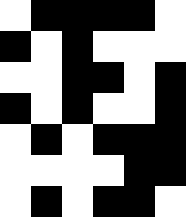[["white", "black", "black", "black", "black", "white"], ["black", "white", "black", "white", "white", "white"], ["white", "white", "black", "black", "white", "black"], ["black", "white", "black", "white", "white", "black"], ["white", "black", "white", "black", "black", "black"], ["white", "white", "white", "white", "black", "black"], ["white", "black", "white", "black", "black", "white"]]